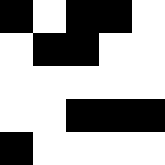[["black", "white", "black", "black", "white"], ["white", "black", "black", "white", "white"], ["white", "white", "white", "white", "white"], ["white", "white", "black", "black", "black"], ["black", "white", "white", "white", "white"]]